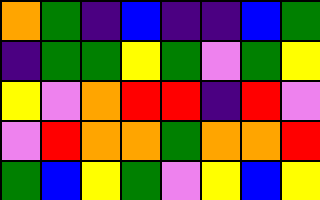[["orange", "green", "indigo", "blue", "indigo", "indigo", "blue", "green"], ["indigo", "green", "green", "yellow", "green", "violet", "green", "yellow"], ["yellow", "violet", "orange", "red", "red", "indigo", "red", "violet"], ["violet", "red", "orange", "orange", "green", "orange", "orange", "red"], ["green", "blue", "yellow", "green", "violet", "yellow", "blue", "yellow"]]